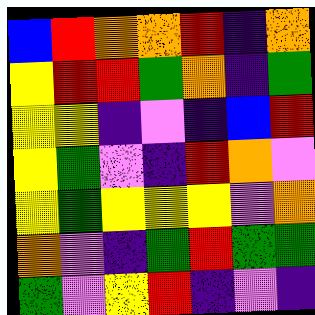[["blue", "red", "orange", "orange", "red", "indigo", "orange"], ["yellow", "red", "red", "green", "orange", "indigo", "green"], ["yellow", "yellow", "indigo", "violet", "indigo", "blue", "red"], ["yellow", "green", "violet", "indigo", "red", "orange", "violet"], ["yellow", "green", "yellow", "yellow", "yellow", "violet", "orange"], ["orange", "violet", "indigo", "green", "red", "green", "green"], ["green", "violet", "yellow", "red", "indigo", "violet", "indigo"]]